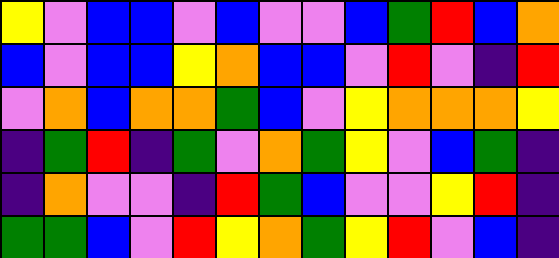[["yellow", "violet", "blue", "blue", "violet", "blue", "violet", "violet", "blue", "green", "red", "blue", "orange"], ["blue", "violet", "blue", "blue", "yellow", "orange", "blue", "blue", "violet", "red", "violet", "indigo", "red"], ["violet", "orange", "blue", "orange", "orange", "green", "blue", "violet", "yellow", "orange", "orange", "orange", "yellow"], ["indigo", "green", "red", "indigo", "green", "violet", "orange", "green", "yellow", "violet", "blue", "green", "indigo"], ["indigo", "orange", "violet", "violet", "indigo", "red", "green", "blue", "violet", "violet", "yellow", "red", "indigo"], ["green", "green", "blue", "violet", "red", "yellow", "orange", "green", "yellow", "red", "violet", "blue", "indigo"]]